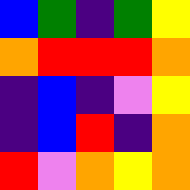[["blue", "green", "indigo", "green", "yellow"], ["orange", "red", "red", "red", "orange"], ["indigo", "blue", "indigo", "violet", "yellow"], ["indigo", "blue", "red", "indigo", "orange"], ["red", "violet", "orange", "yellow", "orange"]]